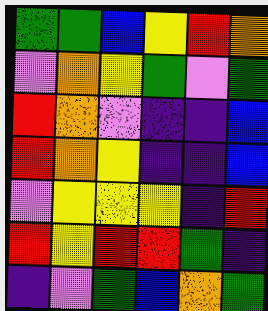[["green", "green", "blue", "yellow", "red", "orange"], ["violet", "orange", "yellow", "green", "violet", "green"], ["red", "orange", "violet", "indigo", "indigo", "blue"], ["red", "orange", "yellow", "indigo", "indigo", "blue"], ["violet", "yellow", "yellow", "yellow", "indigo", "red"], ["red", "yellow", "red", "red", "green", "indigo"], ["indigo", "violet", "green", "blue", "orange", "green"]]